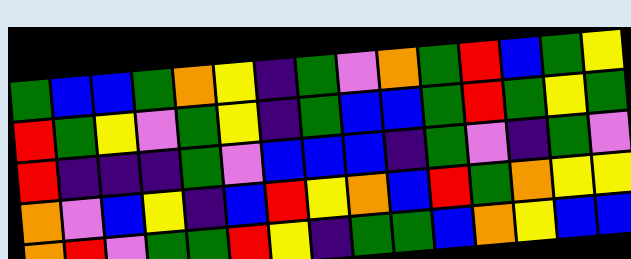[["green", "blue", "blue", "green", "orange", "yellow", "indigo", "green", "violet", "orange", "green", "red", "blue", "green", "yellow"], ["red", "green", "yellow", "violet", "green", "yellow", "indigo", "green", "blue", "blue", "green", "red", "green", "yellow", "green"], ["red", "indigo", "indigo", "indigo", "green", "violet", "blue", "blue", "blue", "indigo", "green", "violet", "indigo", "green", "violet"], ["orange", "violet", "blue", "yellow", "indigo", "blue", "red", "yellow", "orange", "blue", "red", "green", "orange", "yellow", "yellow"], ["orange", "red", "violet", "green", "green", "red", "yellow", "indigo", "green", "green", "blue", "orange", "yellow", "blue", "blue"]]